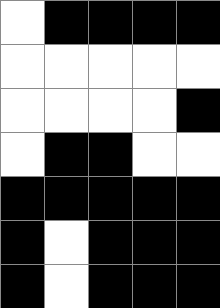[["white", "black", "black", "black", "black"], ["white", "white", "white", "white", "white"], ["white", "white", "white", "white", "black"], ["white", "black", "black", "white", "white"], ["black", "black", "black", "black", "black"], ["black", "white", "black", "black", "black"], ["black", "white", "black", "black", "black"]]